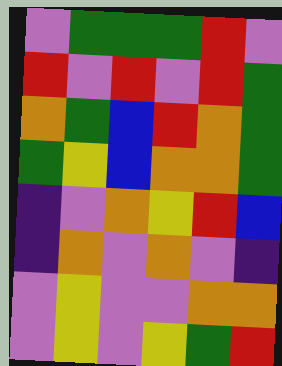[["violet", "green", "green", "green", "red", "violet"], ["red", "violet", "red", "violet", "red", "green"], ["orange", "green", "blue", "red", "orange", "green"], ["green", "yellow", "blue", "orange", "orange", "green"], ["indigo", "violet", "orange", "yellow", "red", "blue"], ["indigo", "orange", "violet", "orange", "violet", "indigo"], ["violet", "yellow", "violet", "violet", "orange", "orange"], ["violet", "yellow", "violet", "yellow", "green", "red"]]